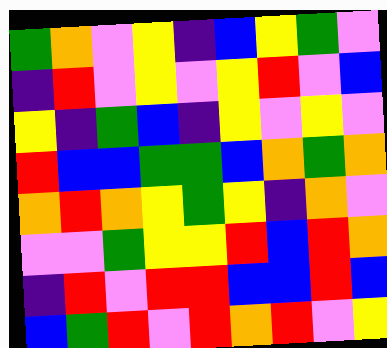[["green", "orange", "violet", "yellow", "indigo", "blue", "yellow", "green", "violet"], ["indigo", "red", "violet", "yellow", "violet", "yellow", "red", "violet", "blue"], ["yellow", "indigo", "green", "blue", "indigo", "yellow", "violet", "yellow", "violet"], ["red", "blue", "blue", "green", "green", "blue", "orange", "green", "orange"], ["orange", "red", "orange", "yellow", "green", "yellow", "indigo", "orange", "violet"], ["violet", "violet", "green", "yellow", "yellow", "red", "blue", "red", "orange"], ["indigo", "red", "violet", "red", "red", "blue", "blue", "red", "blue"], ["blue", "green", "red", "violet", "red", "orange", "red", "violet", "yellow"]]